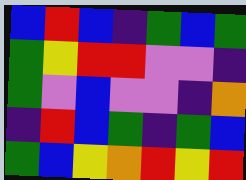[["blue", "red", "blue", "indigo", "green", "blue", "green"], ["green", "yellow", "red", "red", "violet", "violet", "indigo"], ["green", "violet", "blue", "violet", "violet", "indigo", "orange"], ["indigo", "red", "blue", "green", "indigo", "green", "blue"], ["green", "blue", "yellow", "orange", "red", "yellow", "red"]]